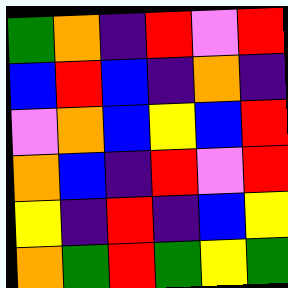[["green", "orange", "indigo", "red", "violet", "red"], ["blue", "red", "blue", "indigo", "orange", "indigo"], ["violet", "orange", "blue", "yellow", "blue", "red"], ["orange", "blue", "indigo", "red", "violet", "red"], ["yellow", "indigo", "red", "indigo", "blue", "yellow"], ["orange", "green", "red", "green", "yellow", "green"]]